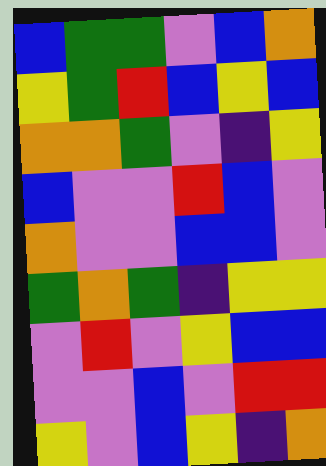[["blue", "green", "green", "violet", "blue", "orange"], ["yellow", "green", "red", "blue", "yellow", "blue"], ["orange", "orange", "green", "violet", "indigo", "yellow"], ["blue", "violet", "violet", "red", "blue", "violet"], ["orange", "violet", "violet", "blue", "blue", "violet"], ["green", "orange", "green", "indigo", "yellow", "yellow"], ["violet", "red", "violet", "yellow", "blue", "blue"], ["violet", "violet", "blue", "violet", "red", "red"], ["yellow", "violet", "blue", "yellow", "indigo", "orange"]]